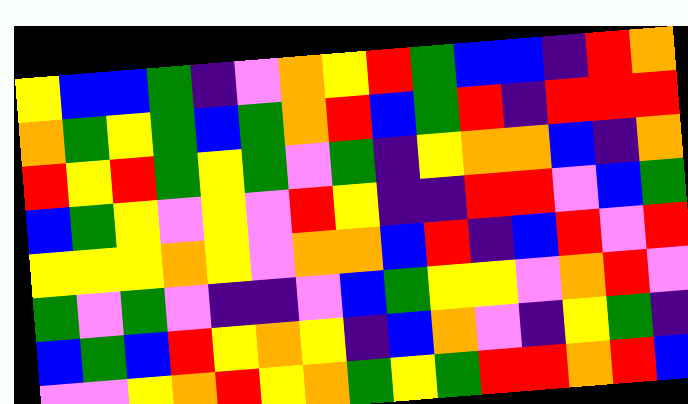[["yellow", "blue", "blue", "green", "indigo", "violet", "orange", "yellow", "red", "green", "blue", "blue", "indigo", "red", "orange"], ["orange", "green", "yellow", "green", "blue", "green", "orange", "red", "blue", "green", "red", "indigo", "red", "red", "red"], ["red", "yellow", "red", "green", "yellow", "green", "violet", "green", "indigo", "yellow", "orange", "orange", "blue", "indigo", "orange"], ["blue", "green", "yellow", "violet", "yellow", "violet", "red", "yellow", "indigo", "indigo", "red", "red", "violet", "blue", "green"], ["yellow", "yellow", "yellow", "orange", "yellow", "violet", "orange", "orange", "blue", "red", "indigo", "blue", "red", "violet", "red"], ["green", "violet", "green", "violet", "indigo", "indigo", "violet", "blue", "green", "yellow", "yellow", "violet", "orange", "red", "violet"], ["blue", "green", "blue", "red", "yellow", "orange", "yellow", "indigo", "blue", "orange", "violet", "indigo", "yellow", "green", "indigo"], ["violet", "violet", "yellow", "orange", "red", "yellow", "orange", "green", "yellow", "green", "red", "red", "orange", "red", "blue"]]